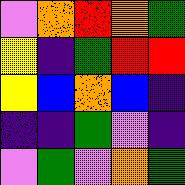[["violet", "orange", "red", "orange", "green"], ["yellow", "indigo", "green", "red", "red"], ["yellow", "blue", "orange", "blue", "indigo"], ["indigo", "indigo", "green", "violet", "indigo"], ["violet", "green", "violet", "orange", "green"]]